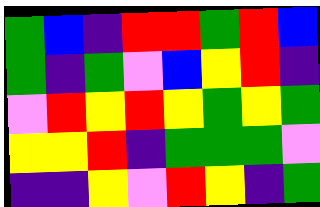[["green", "blue", "indigo", "red", "red", "green", "red", "blue"], ["green", "indigo", "green", "violet", "blue", "yellow", "red", "indigo"], ["violet", "red", "yellow", "red", "yellow", "green", "yellow", "green"], ["yellow", "yellow", "red", "indigo", "green", "green", "green", "violet"], ["indigo", "indigo", "yellow", "violet", "red", "yellow", "indigo", "green"]]